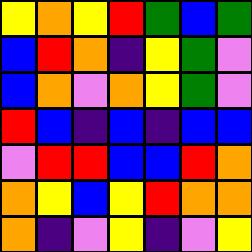[["yellow", "orange", "yellow", "red", "green", "blue", "green"], ["blue", "red", "orange", "indigo", "yellow", "green", "violet"], ["blue", "orange", "violet", "orange", "yellow", "green", "violet"], ["red", "blue", "indigo", "blue", "indigo", "blue", "blue"], ["violet", "red", "red", "blue", "blue", "red", "orange"], ["orange", "yellow", "blue", "yellow", "red", "orange", "orange"], ["orange", "indigo", "violet", "yellow", "indigo", "violet", "yellow"]]